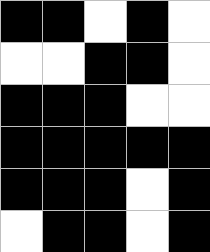[["black", "black", "white", "black", "white"], ["white", "white", "black", "black", "white"], ["black", "black", "black", "white", "white"], ["black", "black", "black", "black", "black"], ["black", "black", "black", "white", "black"], ["white", "black", "black", "white", "black"]]